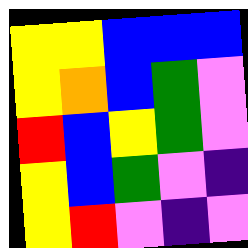[["yellow", "yellow", "blue", "blue", "blue"], ["yellow", "orange", "blue", "green", "violet"], ["red", "blue", "yellow", "green", "violet"], ["yellow", "blue", "green", "violet", "indigo"], ["yellow", "red", "violet", "indigo", "violet"]]